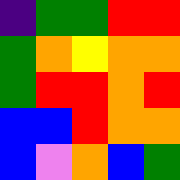[["indigo", "green", "green", "red", "red"], ["green", "orange", "yellow", "orange", "orange"], ["green", "red", "red", "orange", "red"], ["blue", "blue", "red", "orange", "orange"], ["blue", "violet", "orange", "blue", "green"]]